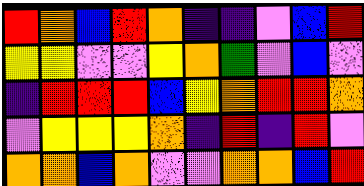[["red", "orange", "blue", "red", "orange", "indigo", "indigo", "violet", "blue", "red"], ["yellow", "yellow", "violet", "violet", "yellow", "orange", "green", "violet", "blue", "violet"], ["indigo", "red", "red", "red", "blue", "yellow", "orange", "red", "red", "orange"], ["violet", "yellow", "yellow", "yellow", "orange", "indigo", "red", "indigo", "red", "violet"], ["orange", "orange", "blue", "orange", "violet", "violet", "orange", "orange", "blue", "red"]]